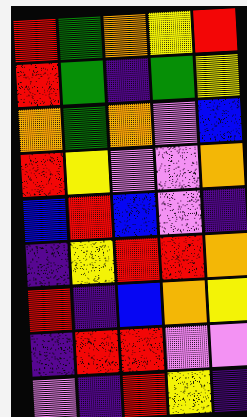[["red", "green", "orange", "yellow", "red"], ["red", "green", "indigo", "green", "yellow"], ["orange", "green", "orange", "violet", "blue"], ["red", "yellow", "violet", "violet", "orange"], ["blue", "red", "blue", "violet", "indigo"], ["indigo", "yellow", "red", "red", "orange"], ["red", "indigo", "blue", "orange", "yellow"], ["indigo", "red", "red", "violet", "violet"], ["violet", "indigo", "red", "yellow", "indigo"]]